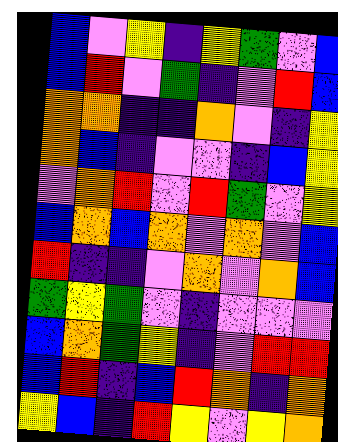[["blue", "violet", "yellow", "indigo", "yellow", "green", "violet", "blue"], ["blue", "red", "violet", "green", "indigo", "violet", "red", "blue"], ["orange", "orange", "indigo", "indigo", "orange", "violet", "indigo", "yellow"], ["orange", "blue", "indigo", "violet", "violet", "indigo", "blue", "yellow"], ["violet", "orange", "red", "violet", "red", "green", "violet", "yellow"], ["blue", "orange", "blue", "orange", "violet", "orange", "violet", "blue"], ["red", "indigo", "indigo", "violet", "orange", "violet", "orange", "blue"], ["green", "yellow", "green", "violet", "indigo", "violet", "violet", "violet"], ["blue", "orange", "green", "yellow", "indigo", "violet", "red", "red"], ["blue", "red", "indigo", "blue", "red", "orange", "indigo", "orange"], ["yellow", "blue", "indigo", "red", "yellow", "violet", "yellow", "orange"]]